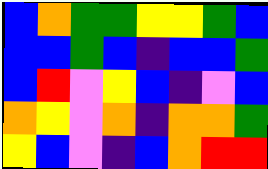[["blue", "orange", "green", "green", "yellow", "yellow", "green", "blue"], ["blue", "blue", "green", "blue", "indigo", "blue", "blue", "green"], ["blue", "red", "violet", "yellow", "blue", "indigo", "violet", "blue"], ["orange", "yellow", "violet", "orange", "indigo", "orange", "orange", "green"], ["yellow", "blue", "violet", "indigo", "blue", "orange", "red", "red"]]